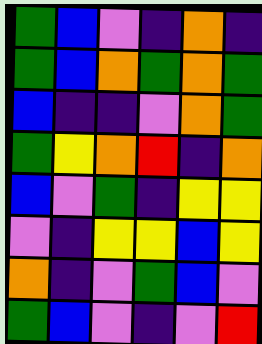[["green", "blue", "violet", "indigo", "orange", "indigo"], ["green", "blue", "orange", "green", "orange", "green"], ["blue", "indigo", "indigo", "violet", "orange", "green"], ["green", "yellow", "orange", "red", "indigo", "orange"], ["blue", "violet", "green", "indigo", "yellow", "yellow"], ["violet", "indigo", "yellow", "yellow", "blue", "yellow"], ["orange", "indigo", "violet", "green", "blue", "violet"], ["green", "blue", "violet", "indigo", "violet", "red"]]